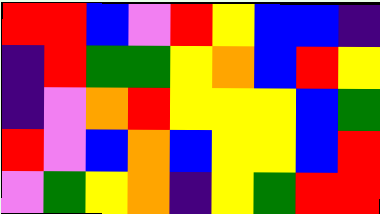[["red", "red", "blue", "violet", "red", "yellow", "blue", "blue", "indigo"], ["indigo", "red", "green", "green", "yellow", "orange", "blue", "red", "yellow"], ["indigo", "violet", "orange", "red", "yellow", "yellow", "yellow", "blue", "green"], ["red", "violet", "blue", "orange", "blue", "yellow", "yellow", "blue", "red"], ["violet", "green", "yellow", "orange", "indigo", "yellow", "green", "red", "red"]]